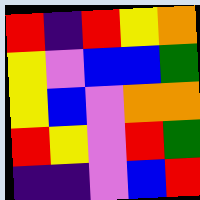[["red", "indigo", "red", "yellow", "orange"], ["yellow", "violet", "blue", "blue", "green"], ["yellow", "blue", "violet", "orange", "orange"], ["red", "yellow", "violet", "red", "green"], ["indigo", "indigo", "violet", "blue", "red"]]